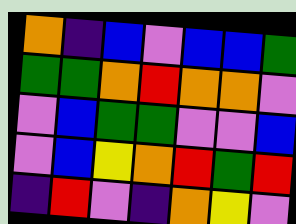[["orange", "indigo", "blue", "violet", "blue", "blue", "green"], ["green", "green", "orange", "red", "orange", "orange", "violet"], ["violet", "blue", "green", "green", "violet", "violet", "blue"], ["violet", "blue", "yellow", "orange", "red", "green", "red"], ["indigo", "red", "violet", "indigo", "orange", "yellow", "violet"]]